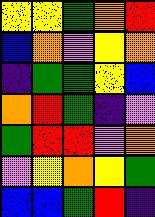[["yellow", "yellow", "green", "orange", "red"], ["blue", "orange", "violet", "yellow", "orange"], ["indigo", "green", "green", "yellow", "blue"], ["orange", "red", "green", "indigo", "violet"], ["green", "red", "red", "violet", "orange"], ["violet", "yellow", "orange", "yellow", "green"], ["blue", "blue", "green", "red", "indigo"]]